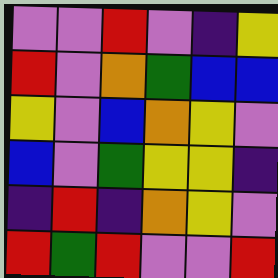[["violet", "violet", "red", "violet", "indigo", "yellow"], ["red", "violet", "orange", "green", "blue", "blue"], ["yellow", "violet", "blue", "orange", "yellow", "violet"], ["blue", "violet", "green", "yellow", "yellow", "indigo"], ["indigo", "red", "indigo", "orange", "yellow", "violet"], ["red", "green", "red", "violet", "violet", "red"]]